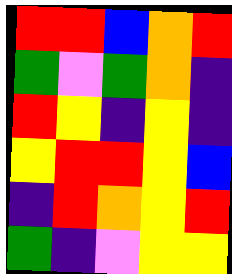[["red", "red", "blue", "orange", "red"], ["green", "violet", "green", "orange", "indigo"], ["red", "yellow", "indigo", "yellow", "indigo"], ["yellow", "red", "red", "yellow", "blue"], ["indigo", "red", "orange", "yellow", "red"], ["green", "indigo", "violet", "yellow", "yellow"]]